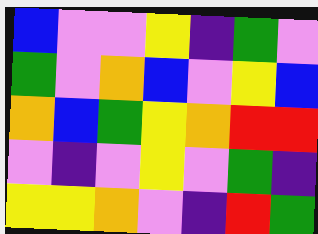[["blue", "violet", "violet", "yellow", "indigo", "green", "violet"], ["green", "violet", "orange", "blue", "violet", "yellow", "blue"], ["orange", "blue", "green", "yellow", "orange", "red", "red"], ["violet", "indigo", "violet", "yellow", "violet", "green", "indigo"], ["yellow", "yellow", "orange", "violet", "indigo", "red", "green"]]